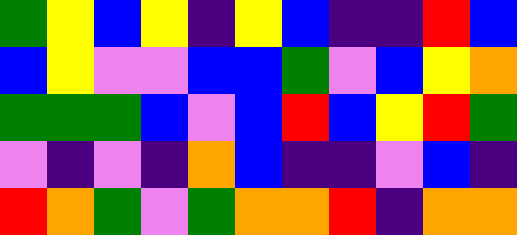[["green", "yellow", "blue", "yellow", "indigo", "yellow", "blue", "indigo", "indigo", "red", "blue"], ["blue", "yellow", "violet", "violet", "blue", "blue", "green", "violet", "blue", "yellow", "orange"], ["green", "green", "green", "blue", "violet", "blue", "red", "blue", "yellow", "red", "green"], ["violet", "indigo", "violet", "indigo", "orange", "blue", "indigo", "indigo", "violet", "blue", "indigo"], ["red", "orange", "green", "violet", "green", "orange", "orange", "red", "indigo", "orange", "orange"]]